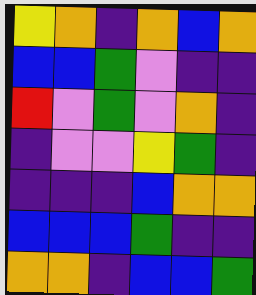[["yellow", "orange", "indigo", "orange", "blue", "orange"], ["blue", "blue", "green", "violet", "indigo", "indigo"], ["red", "violet", "green", "violet", "orange", "indigo"], ["indigo", "violet", "violet", "yellow", "green", "indigo"], ["indigo", "indigo", "indigo", "blue", "orange", "orange"], ["blue", "blue", "blue", "green", "indigo", "indigo"], ["orange", "orange", "indigo", "blue", "blue", "green"]]